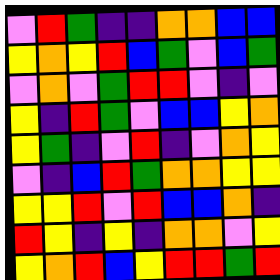[["violet", "red", "green", "indigo", "indigo", "orange", "orange", "blue", "blue"], ["yellow", "orange", "yellow", "red", "blue", "green", "violet", "blue", "green"], ["violet", "orange", "violet", "green", "red", "red", "violet", "indigo", "violet"], ["yellow", "indigo", "red", "green", "violet", "blue", "blue", "yellow", "orange"], ["yellow", "green", "indigo", "violet", "red", "indigo", "violet", "orange", "yellow"], ["violet", "indigo", "blue", "red", "green", "orange", "orange", "yellow", "yellow"], ["yellow", "yellow", "red", "violet", "red", "blue", "blue", "orange", "indigo"], ["red", "yellow", "indigo", "yellow", "indigo", "orange", "orange", "violet", "yellow"], ["yellow", "orange", "red", "blue", "yellow", "red", "red", "green", "red"]]